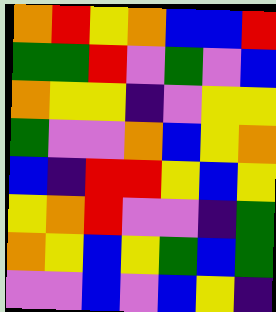[["orange", "red", "yellow", "orange", "blue", "blue", "red"], ["green", "green", "red", "violet", "green", "violet", "blue"], ["orange", "yellow", "yellow", "indigo", "violet", "yellow", "yellow"], ["green", "violet", "violet", "orange", "blue", "yellow", "orange"], ["blue", "indigo", "red", "red", "yellow", "blue", "yellow"], ["yellow", "orange", "red", "violet", "violet", "indigo", "green"], ["orange", "yellow", "blue", "yellow", "green", "blue", "green"], ["violet", "violet", "blue", "violet", "blue", "yellow", "indigo"]]